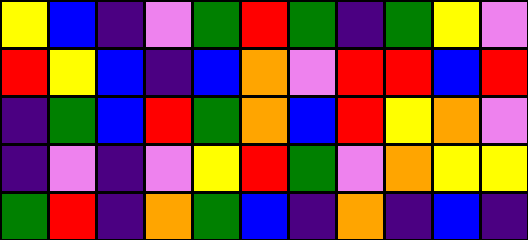[["yellow", "blue", "indigo", "violet", "green", "red", "green", "indigo", "green", "yellow", "violet"], ["red", "yellow", "blue", "indigo", "blue", "orange", "violet", "red", "red", "blue", "red"], ["indigo", "green", "blue", "red", "green", "orange", "blue", "red", "yellow", "orange", "violet"], ["indigo", "violet", "indigo", "violet", "yellow", "red", "green", "violet", "orange", "yellow", "yellow"], ["green", "red", "indigo", "orange", "green", "blue", "indigo", "orange", "indigo", "blue", "indigo"]]